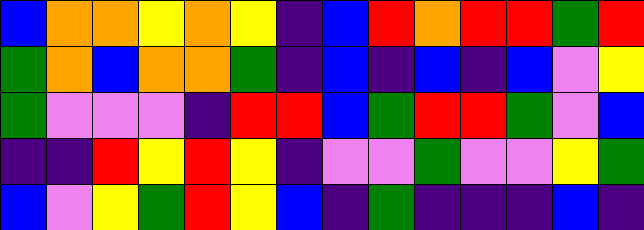[["blue", "orange", "orange", "yellow", "orange", "yellow", "indigo", "blue", "red", "orange", "red", "red", "green", "red"], ["green", "orange", "blue", "orange", "orange", "green", "indigo", "blue", "indigo", "blue", "indigo", "blue", "violet", "yellow"], ["green", "violet", "violet", "violet", "indigo", "red", "red", "blue", "green", "red", "red", "green", "violet", "blue"], ["indigo", "indigo", "red", "yellow", "red", "yellow", "indigo", "violet", "violet", "green", "violet", "violet", "yellow", "green"], ["blue", "violet", "yellow", "green", "red", "yellow", "blue", "indigo", "green", "indigo", "indigo", "indigo", "blue", "indigo"]]